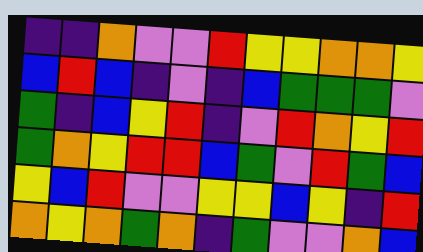[["indigo", "indigo", "orange", "violet", "violet", "red", "yellow", "yellow", "orange", "orange", "yellow"], ["blue", "red", "blue", "indigo", "violet", "indigo", "blue", "green", "green", "green", "violet"], ["green", "indigo", "blue", "yellow", "red", "indigo", "violet", "red", "orange", "yellow", "red"], ["green", "orange", "yellow", "red", "red", "blue", "green", "violet", "red", "green", "blue"], ["yellow", "blue", "red", "violet", "violet", "yellow", "yellow", "blue", "yellow", "indigo", "red"], ["orange", "yellow", "orange", "green", "orange", "indigo", "green", "violet", "violet", "orange", "blue"]]